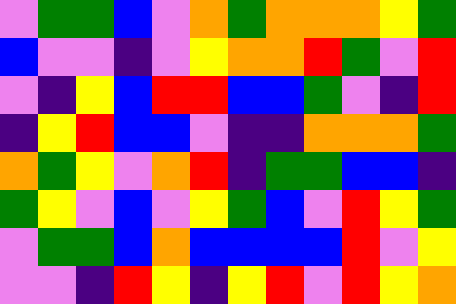[["violet", "green", "green", "blue", "violet", "orange", "green", "orange", "orange", "orange", "yellow", "green"], ["blue", "violet", "violet", "indigo", "violet", "yellow", "orange", "orange", "red", "green", "violet", "red"], ["violet", "indigo", "yellow", "blue", "red", "red", "blue", "blue", "green", "violet", "indigo", "red"], ["indigo", "yellow", "red", "blue", "blue", "violet", "indigo", "indigo", "orange", "orange", "orange", "green"], ["orange", "green", "yellow", "violet", "orange", "red", "indigo", "green", "green", "blue", "blue", "indigo"], ["green", "yellow", "violet", "blue", "violet", "yellow", "green", "blue", "violet", "red", "yellow", "green"], ["violet", "green", "green", "blue", "orange", "blue", "blue", "blue", "blue", "red", "violet", "yellow"], ["violet", "violet", "indigo", "red", "yellow", "indigo", "yellow", "red", "violet", "red", "yellow", "orange"]]